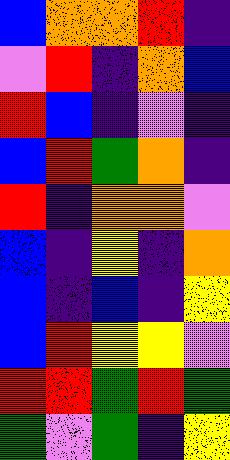[["blue", "orange", "orange", "red", "indigo"], ["violet", "red", "indigo", "orange", "blue"], ["red", "blue", "indigo", "violet", "indigo"], ["blue", "red", "green", "orange", "indigo"], ["red", "indigo", "orange", "orange", "violet"], ["blue", "indigo", "yellow", "indigo", "orange"], ["blue", "indigo", "blue", "indigo", "yellow"], ["blue", "red", "yellow", "yellow", "violet"], ["red", "red", "green", "red", "green"], ["green", "violet", "green", "indigo", "yellow"]]